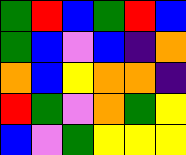[["green", "red", "blue", "green", "red", "blue"], ["green", "blue", "violet", "blue", "indigo", "orange"], ["orange", "blue", "yellow", "orange", "orange", "indigo"], ["red", "green", "violet", "orange", "green", "yellow"], ["blue", "violet", "green", "yellow", "yellow", "yellow"]]